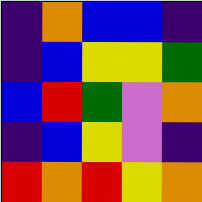[["indigo", "orange", "blue", "blue", "indigo"], ["indigo", "blue", "yellow", "yellow", "green"], ["blue", "red", "green", "violet", "orange"], ["indigo", "blue", "yellow", "violet", "indigo"], ["red", "orange", "red", "yellow", "orange"]]